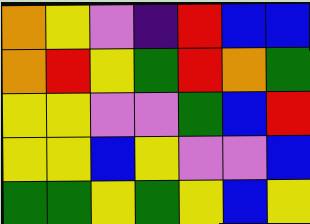[["orange", "yellow", "violet", "indigo", "red", "blue", "blue"], ["orange", "red", "yellow", "green", "red", "orange", "green"], ["yellow", "yellow", "violet", "violet", "green", "blue", "red"], ["yellow", "yellow", "blue", "yellow", "violet", "violet", "blue"], ["green", "green", "yellow", "green", "yellow", "blue", "yellow"]]